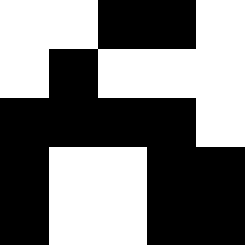[["white", "white", "black", "black", "white"], ["white", "black", "white", "white", "white"], ["black", "black", "black", "black", "white"], ["black", "white", "white", "black", "black"], ["black", "white", "white", "black", "black"]]